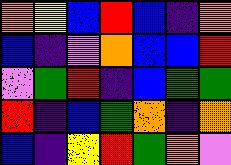[["orange", "yellow", "blue", "red", "blue", "indigo", "orange"], ["blue", "indigo", "violet", "orange", "blue", "blue", "red"], ["violet", "green", "red", "indigo", "blue", "green", "green"], ["red", "indigo", "blue", "green", "orange", "indigo", "orange"], ["blue", "indigo", "yellow", "red", "green", "orange", "violet"]]